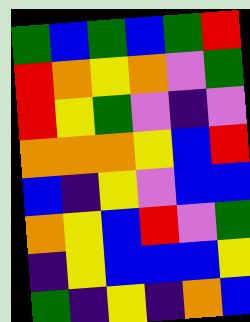[["green", "blue", "green", "blue", "green", "red"], ["red", "orange", "yellow", "orange", "violet", "green"], ["red", "yellow", "green", "violet", "indigo", "violet"], ["orange", "orange", "orange", "yellow", "blue", "red"], ["blue", "indigo", "yellow", "violet", "blue", "blue"], ["orange", "yellow", "blue", "red", "violet", "green"], ["indigo", "yellow", "blue", "blue", "blue", "yellow"], ["green", "indigo", "yellow", "indigo", "orange", "blue"]]